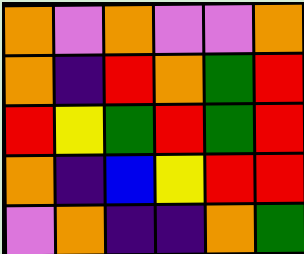[["orange", "violet", "orange", "violet", "violet", "orange"], ["orange", "indigo", "red", "orange", "green", "red"], ["red", "yellow", "green", "red", "green", "red"], ["orange", "indigo", "blue", "yellow", "red", "red"], ["violet", "orange", "indigo", "indigo", "orange", "green"]]